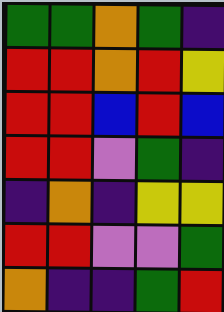[["green", "green", "orange", "green", "indigo"], ["red", "red", "orange", "red", "yellow"], ["red", "red", "blue", "red", "blue"], ["red", "red", "violet", "green", "indigo"], ["indigo", "orange", "indigo", "yellow", "yellow"], ["red", "red", "violet", "violet", "green"], ["orange", "indigo", "indigo", "green", "red"]]